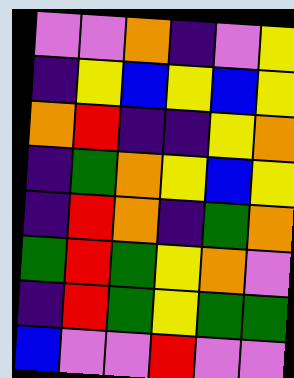[["violet", "violet", "orange", "indigo", "violet", "yellow"], ["indigo", "yellow", "blue", "yellow", "blue", "yellow"], ["orange", "red", "indigo", "indigo", "yellow", "orange"], ["indigo", "green", "orange", "yellow", "blue", "yellow"], ["indigo", "red", "orange", "indigo", "green", "orange"], ["green", "red", "green", "yellow", "orange", "violet"], ["indigo", "red", "green", "yellow", "green", "green"], ["blue", "violet", "violet", "red", "violet", "violet"]]